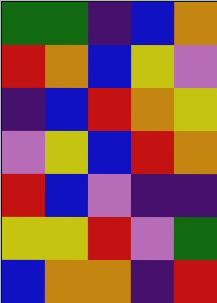[["green", "green", "indigo", "blue", "orange"], ["red", "orange", "blue", "yellow", "violet"], ["indigo", "blue", "red", "orange", "yellow"], ["violet", "yellow", "blue", "red", "orange"], ["red", "blue", "violet", "indigo", "indigo"], ["yellow", "yellow", "red", "violet", "green"], ["blue", "orange", "orange", "indigo", "red"]]